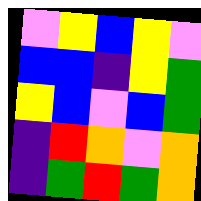[["violet", "yellow", "blue", "yellow", "violet"], ["blue", "blue", "indigo", "yellow", "green"], ["yellow", "blue", "violet", "blue", "green"], ["indigo", "red", "orange", "violet", "orange"], ["indigo", "green", "red", "green", "orange"]]